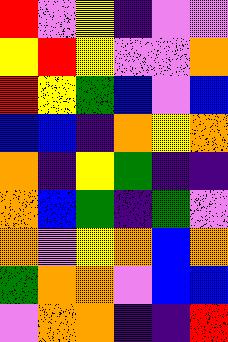[["red", "violet", "yellow", "indigo", "violet", "violet"], ["yellow", "red", "yellow", "violet", "violet", "orange"], ["red", "yellow", "green", "blue", "violet", "blue"], ["blue", "blue", "indigo", "orange", "yellow", "orange"], ["orange", "indigo", "yellow", "green", "indigo", "indigo"], ["orange", "blue", "green", "indigo", "green", "violet"], ["orange", "violet", "yellow", "orange", "blue", "orange"], ["green", "orange", "orange", "violet", "blue", "blue"], ["violet", "orange", "orange", "indigo", "indigo", "red"]]